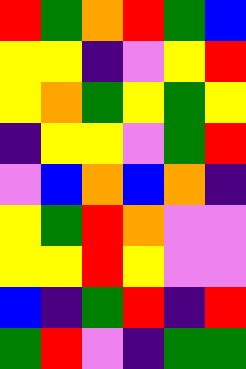[["red", "green", "orange", "red", "green", "blue"], ["yellow", "yellow", "indigo", "violet", "yellow", "red"], ["yellow", "orange", "green", "yellow", "green", "yellow"], ["indigo", "yellow", "yellow", "violet", "green", "red"], ["violet", "blue", "orange", "blue", "orange", "indigo"], ["yellow", "green", "red", "orange", "violet", "violet"], ["yellow", "yellow", "red", "yellow", "violet", "violet"], ["blue", "indigo", "green", "red", "indigo", "red"], ["green", "red", "violet", "indigo", "green", "green"]]